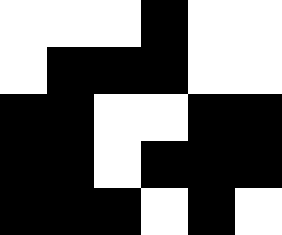[["white", "white", "white", "black", "white", "white"], ["white", "black", "black", "black", "white", "white"], ["black", "black", "white", "white", "black", "black"], ["black", "black", "white", "black", "black", "black"], ["black", "black", "black", "white", "black", "white"]]